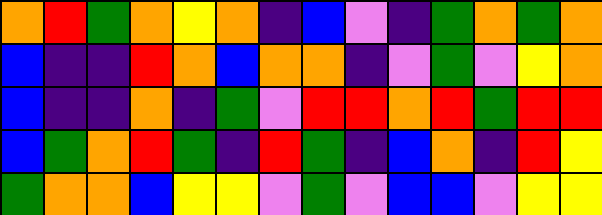[["orange", "red", "green", "orange", "yellow", "orange", "indigo", "blue", "violet", "indigo", "green", "orange", "green", "orange"], ["blue", "indigo", "indigo", "red", "orange", "blue", "orange", "orange", "indigo", "violet", "green", "violet", "yellow", "orange"], ["blue", "indigo", "indigo", "orange", "indigo", "green", "violet", "red", "red", "orange", "red", "green", "red", "red"], ["blue", "green", "orange", "red", "green", "indigo", "red", "green", "indigo", "blue", "orange", "indigo", "red", "yellow"], ["green", "orange", "orange", "blue", "yellow", "yellow", "violet", "green", "violet", "blue", "blue", "violet", "yellow", "yellow"]]